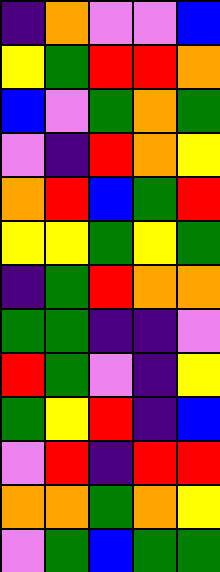[["indigo", "orange", "violet", "violet", "blue"], ["yellow", "green", "red", "red", "orange"], ["blue", "violet", "green", "orange", "green"], ["violet", "indigo", "red", "orange", "yellow"], ["orange", "red", "blue", "green", "red"], ["yellow", "yellow", "green", "yellow", "green"], ["indigo", "green", "red", "orange", "orange"], ["green", "green", "indigo", "indigo", "violet"], ["red", "green", "violet", "indigo", "yellow"], ["green", "yellow", "red", "indigo", "blue"], ["violet", "red", "indigo", "red", "red"], ["orange", "orange", "green", "orange", "yellow"], ["violet", "green", "blue", "green", "green"]]